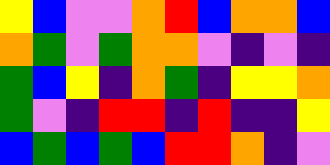[["yellow", "blue", "violet", "violet", "orange", "red", "blue", "orange", "orange", "blue"], ["orange", "green", "violet", "green", "orange", "orange", "violet", "indigo", "violet", "indigo"], ["green", "blue", "yellow", "indigo", "orange", "green", "indigo", "yellow", "yellow", "orange"], ["green", "violet", "indigo", "red", "red", "indigo", "red", "indigo", "indigo", "yellow"], ["blue", "green", "blue", "green", "blue", "red", "red", "orange", "indigo", "violet"]]